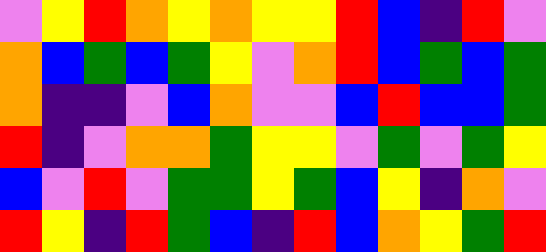[["violet", "yellow", "red", "orange", "yellow", "orange", "yellow", "yellow", "red", "blue", "indigo", "red", "violet"], ["orange", "blue", "green", "blue", "green", "yellow", "violet", "orange", "red", "blue", "green", "blue", "green"], ["orange", "indigo", "indigo", "violet", "blue", "orange", "violet", "violet", "blue", "red", "blue", "blue", "green"], ["red", "indigo", "violet", "orange", "orange", "green", "yellow", "yellow", "violet", "green", "violet", "green", "yellow"], ["blue", "violet", "red", "violet", "green", "green", "yellow", "green", "blue", "yellow", "indigo", "orange", "violet"], ["red", "yellow", "indigo", "red", "green", "blue", "indigo", "red", "blue", "orange", "yellow", "green", "red"]]